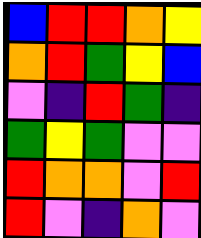[["blue", "red", "red", "orange", "yellow"], ["orange", "red", "green", "yellow", "blue"], ["violet", "indigo", "red", "green", "indigo"], ["green", "yellow", "green", "violet", "violet"], ["red", "orange", "orange", "violet", "red"], ["red", "violet", "indigo", "orange", "violet"]]